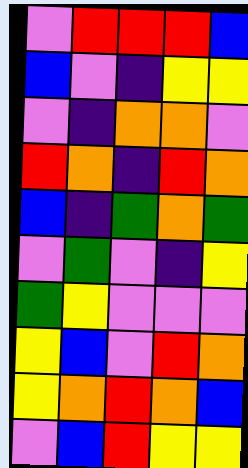[["violet", "red", "red", "red", "blue"], ["blue", "violet", "indigo", "yellow", "yellow"], ["violet", "indigo", "orange", "orange", "violet"], ["red", "orange", "indigo", "red", "orange"], ["blue", "indigo", "green", "orange", "green"], ["violet", "green", "violet", "indigo", "yellow"], ["green", "yellow", "violet", "violet", "violet"], ["yellow", "blue", "violet", "red", "orange"], ["yellow", "orange", "red", "orange", "blue"], ["violet", "blue", "red", "yellow", "yellow"]]